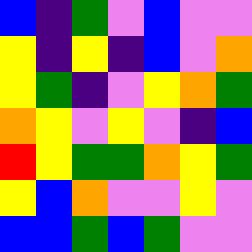[["blue", "indigo", "green", "violet", "blue", "violet", "violet"], ["yellow", "indigo", "yellow", "indigo", "blue", "violet", "orange"], ["yellow", "green", "indigo", "violet", "yellow", "orange", "green"], ["orange", "yellow", "violet", "yellow", "violet", "indigo", "blue"], ["red", "yellow", "green", "green", "orange", "yellow", "green"], ["yellow", "blue", "orange", "violet", "violet", "yellow", "violet"], ["blue", "blue", "green", "blue", "green", "violet", "violet"]]